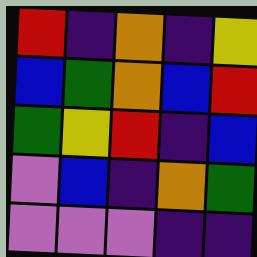[["red", "indigo", "orange", "indigo", "yellow"], ["blue", "green", "orange", "blue", "red"], ["green", "yellow", "red", "indigo", "blue"], ["violet", "blue", "indigo", "orange", "green"], ["violet", "violet", "violet", "indigo", "indigo"]]